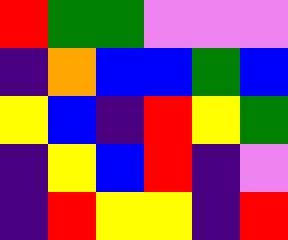[["red", "green", "green", "violet", "violet", "violet"], ["indigo", "orange", "blue", "blue", "green", "blue"], ["yellow", "blue", "indigo", "red", "yellow", "green"], ["indigo", "yellow", "blue", "red", "indigo", "violet"], ["indigo", "red", "yellow", "yellow", "indigo", "red"]]